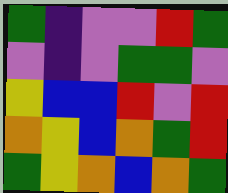[["green", "indigo", "violet", "violet", "red", "green"], ["violet", "indigo", "violet", "green", "green", "violet"], ["yellow", "blue", "blue", "red", "violet", "red"], ["orange", "yellow", "blue", "orange", "green", "red"], ["green", "yellow", "orange", "blue", "orange", "green"]]